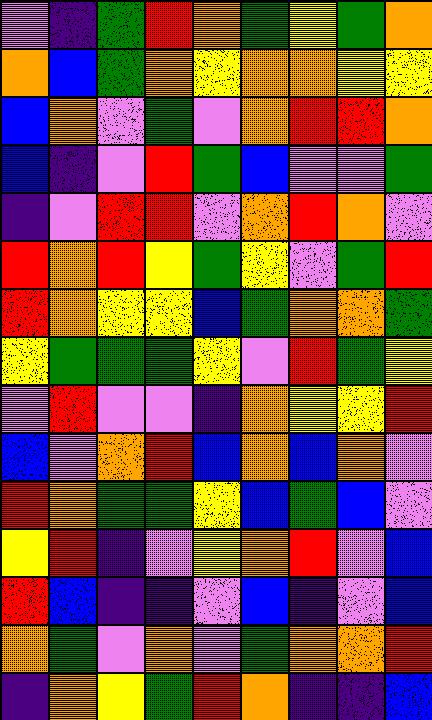[["violet", "indigo", "green", "red", "orange", "green", "yellow", "green", "orange"], ["orange", "blue", "green", "orange", "yellow", "orange", "orange", "yellow", "yellow"], ["blue", "orange", "violet", "green", "violet", "orange", "red", "red", "orange"], ["blue", "indigo", "violet", "red", "green", "blue", "violet", "violet", "green"], ["indigo", "violet", "red", "red", "violet", "orange", "red", "orange", "violet"], ["red", "orange", "red", "yellow", "green", "yellow", "violet", "green", "red"], ["red", "orange", "yellow", "yellow", "blue", "green", "orange", "orange", "green"], ["yellow", "green", "green", "green", "yellow", "violet", "red", "green", "yellow"], ["violet", "red", "violet", "violet", "indigo", "orange", "yellow", "yellow", "red"], ["blue", "violet", "orange", "red", "blue", "orange", "blue", "orange", "violet"], ["red", "orange", "green", "green", "yellow", "blue", "green", "blue", "violet"], ["yellow", "red", "indigo", "violet", "yellow", "orange", "red", "violet", "blue"], ["red", "blue", "indigo", "indigo", "violet", "blue", "indigo", "violet", "blue"], ["orange", "green", "violet", "orange", "violet", "green", "orange", "orange", "red"], ["indigo", "orange", "yellow", "green", "red", "orange", "indigo", "indigo", "blue"]]